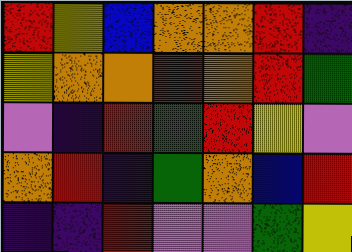[["red", "yellow", "blue", "orange", "orange", "red", "indigo"], ["yellow", "orange", "orange", "red", "orange", "red", "green"], ["violet", "indigo", "red", "green", "red", "yellow", "violet"], ["orange", "red", "indigo", "green", "orange", "blue", "red"], ["indigo", "indigo", "red", "violet", "violet", "green", "yellow"]]